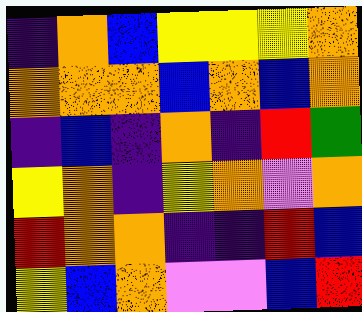[["indigo", "orange", "blue", "yellow", "yellow", "yellow", "orange"], ["orange", "orange", "orange", "blue", "orange", "blue", "orange"], ["indigo", "blue", "indigo", "orange", "indigo", "red", "green"], ["yellow", "orange", "indigo", "yellow", "orange", "violet", "orange"], ["red", "orange", "orange", "indigo", "indigo", "red", "blue"], ["yellow", "blue", "orange", "violet", "violet", "blue", "red"]]